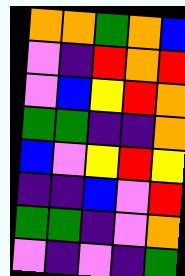[["orange", "orange", "green", "orange", "blue"], ["violet", "indigo", "red", "orange", "red"], ["violet", "blue", "yellow", "red", "orange"], ["green", "green", "indigo", "indigo", "orange"], ["blue", "violet", "yellow", "red", "yellow"], ["indigo", "indigo", "blue", "violet", "red"], ["green", "green", "indigo", "violet", "orange"], ["violet", "indigo", "violet", "indigo", "green"]]